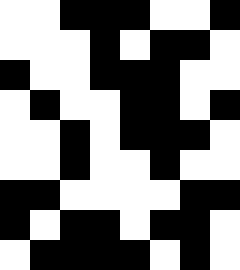[["white", "white", "black", "black", "black", "white", "white", "black"], ["white", "white", "white", "black", "white", "black", "black", "white"], ["black", "white", "white", "black", "black", "black", "white", "white"], ["white", "black", "white", "white", "black", "black", "white", "black"], ["white", "white", "black", "white", "black", "black", "black", "white"], ["white", "white", "black", "white", "white", "black", "white", "white"], ["black", "black", "white", "white", "white", "white", "black", "black"], ["black", "white", "black", "black", "white", "black", "black", "white"], ["white", "black", "black", "black", "black", "white", "black", "white"]]